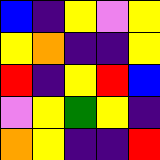[["blue", "indigo", "yellow", "violet", "yellow"], ["yellow", "orange", "indigo", "indigo", "yellow"], ["red", "indigo", "yellow", "red", "blue"], ["violet", "yellow", "green", "yellow", "indigo"], ["orange", "yellow", "indigo", "indigo", "red"]]